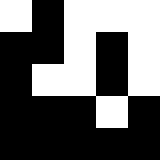[["white", "black", "white", "white", "white"], ["black", "black", "white", "black", "white"], ["black", "white", "white", "black", "white"], ["black", "black", "black", "white", "black"], ["black", "black", "black", "black", "black"]]